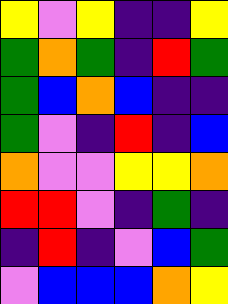[["yellow", "violet", "yellow", "indigo", "indigo", "yellow"], ["green", "orange", "green", "indigo", "red", "green"], ["green", "blue", "orange", "blue", "indigo", "indigo"], ["green", "violet", "indigo", "red", "indigo", "blue"], ["orange", "violet", "violet", "yellow", "yellow", "orange"], ["red", "red", "violet", "indigo", "green", "indigo"], ["indigo", "red", "indigo", "violet", "blue", "green"], ["violet", "blue", "blue", "blue", "orange", "yellow"]]